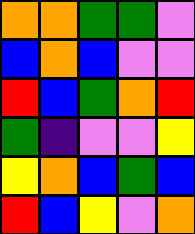[["orange", "orange", "green", "green", "violet"], ["blue", "orange", "blue", "violet", "violet"], ["red", "blue", "green", "orange", "red"], ["green", "indigo", "violet", "violet", "yellow"], ["yellow", "orange", "blue", "green", "blue"], ["red", "blue", "yellow", "violet", "orange"]]